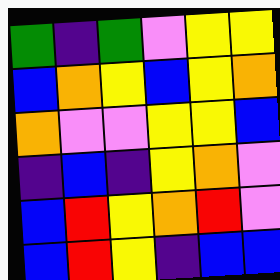[["green", "indigo", "green", "violet", "yellow", "yellow"], ["blue", "orange", "yellow", "blue", "yellow", "orange"], ["orange", "violet", "violet", "yellow", "yellow", "blue"], ["indigo", "blue", "indigo", "yellow", "orange", "violet"], ["blue", "red", "yellow", "orange", "red", "violet"], ["blue", "red", "yellow", "indigo", "blue", "blue"]]